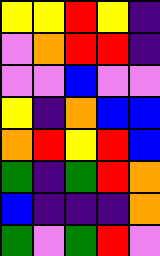[["yellow", "yellow", "red", "yellow", "indigo"], ["violet", "orange", "red", "red", "indigo"], ["violet", "violet", "blue", "violet", "violet"], ["yellow", "indigo", "orange", "blue", "blue"], ["orange", "red", "yellow", "red", "blue"], ["green", "indigo", "green", "red", "orange"], ["blue", "indigo", "indigo", "indigo", "orange"], ["green", "violet", "green", "red", "violet"]]